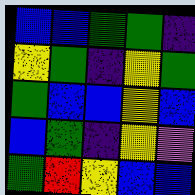[["blue", "blue", "green", "green", "indigo"], ["yellow", "green", "indigo", "yellow", "green"], ["green", "blue", "blue", "yellow", "blue"], ["blue", "green", "indigo", "yellow", "violet"], ["green", "red", "yellow", "blue", "blue"]]